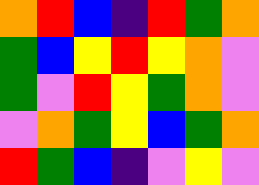[["orange", "red", "blue", "indigo", "red", "green", "orange"], ["green", "blue", "yellow", "red", "yellow", "orange", "violet"], ["green", "violet", "red", "yellow", "green", "orange", "violet"], ["violet", "orange", "green", "yellow", "blue", "green", "orange"], ["red", "green", "blue", "indigo", "violet", "yellow", "violet"]]